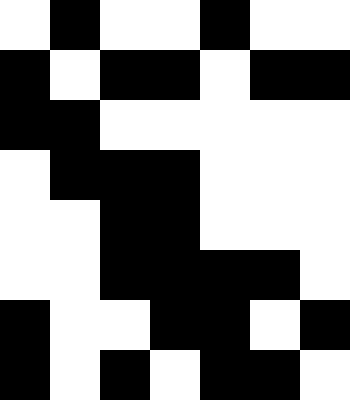[["white", "black", "white", "white", "black", "white", "white"], ["black", "white", "black", "black", "white", "black", "black"], ["black", "black", "white", "white", "white", "white", "white"], ["white", "black", "black", "black", "white", "white", "white"], ["white", "white", "black", "black", "white", "white", "white"], ["white", "white", "black", "black", "black", "black", "white"], ["black", "white", "white", "black", "black", "white", "black"], ["black", "white", "black", "white", "black", "black", "white"]]